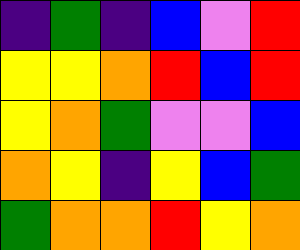[["indigo", "green", "indigo", "blue", "violet", "red"], ["yellow", "yellow", "orange", "red", "blue", "red"], ["yellow", "orange", "green", "violet", "violet", "blue"], ["orange", "yellow", "indigo", "yellow", "blue", "green"], ["green", "orange", "orange", "red", "yellow", "orange"]]